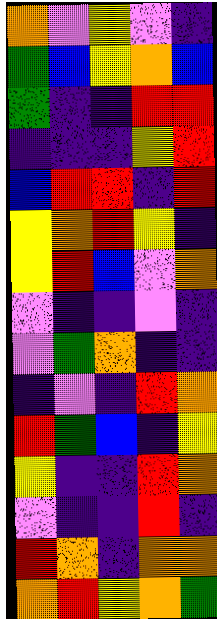[["orange", "violet", "yellow", "violet", "indigo"], ["green", "blue", "yellow", "orange", "blue"], ["green", "indigo", "indigo", "red", "red"], ["indigo", "indigo", "indigo", "yellow", "red"], ["blue", "red", "red", "indigo", "red"], ["yellow", "orange", "red", "yellow", "indigo"], ["yellow", "red", "blue", "violet", "orange"], ["violet", "indigo", "indigo", "violet", "indigo"], ["violet", "green", "orange", "indigo", "indigo"], ["indigo", "violet", "indigo", "red", "orange"], ["red", "green", "blue", "indigo", "yellow"], ["yellow", "indigo", "indigo", "red", "orange"], ["violet", "indigo", "indigo", "red", "indigo"], ["red", "orange", "indigo", "orange", "orange"], ["orange", "red", "yellow", "orange", "green"]]